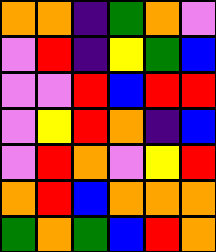[["orange", "orange", "indigo", "green", "orange", "violet"], ["violet", "red", "indigo", "yellow", "green", "blue"], ["violet", "violet", "red", "blue", "red", "red"], ["violet", "yellow", "red", "orange", "indigo", "blue"], ["violet", "red", "orange", "violet", "yellow", "red"], ["orange", "red", "blue", "orange", "orange", "orange"], ["green", "orange", "green", "blue", "red", "orange"]]